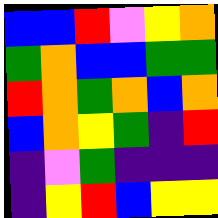[["blue", "blue", "red", "violet", "yellow", "orange"], ["green", "orange", "blue", "blue", "green", "green"], ["red", "orange", "green", "orange", "blue", "orange"], ["blue", "orange", "yellow", "green", "indigo", "red"], ["indigo", "violet", "green", "indigo", "indigo", "indigo"], ["indigo", "yellow", "red", "blue", "yellow", "yellow"]]